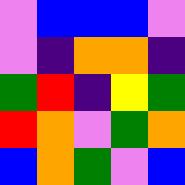[["violet", "blue", "blue", "blue", "violet"], ["violet", "indigo", "orange", "orange", "indigo"], ["green", "red", "indigo", "yellow", "green"], ["red", "orange", "violet", "green", "orange"], ["blue", "orange", "green", "violet", "blue"]]